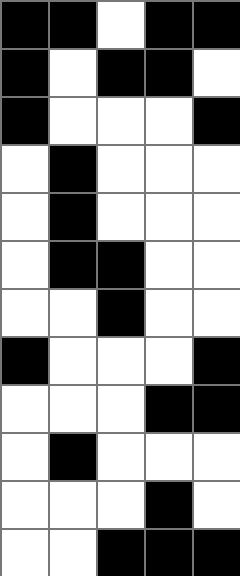[["black", "black", "white", "black", "black"], ["black", "white", "black", "black", "white"], ["black", "white", "white", "white", "black"], ["white", "black", "white", "white", "white"], ["white", "black", "white", "white", "white"], ["white", "black", "black", "white", "white"], ["white", "white", "black", "white", "white"], ["black", "white", "white", "white", "black"], ["white", "white", "white", "black", "black"], ["white", "black", "white", "white", "white"], ["white", "white", "white", "black", "white"], ["white", "white", "black", "black", "black"]]